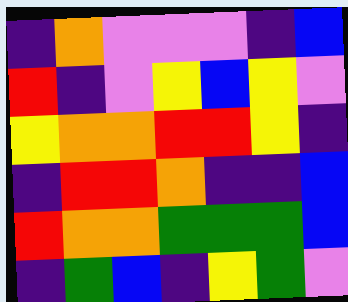[["indigo", "orange", "violet", "violet", "violet", "indigo", "blue"], ["red", "indigo", "violet", "yellow", "blue", "yellow", "violet"], ["yellow", "orange", "orange", "red", "red", "yellow", "indigo"], ["indigo", "red", "red", "orange", "indigo", "indigo", "blue"], ["red", "orange", "orange", "green", "green", "green", "blue"], ["indigo", "green", "blue", "indigo", "yellow", "green", "violet"]]